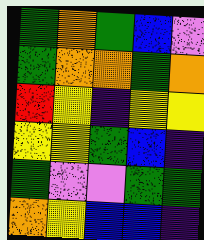[["green", "orange", "green", "blue", "violet"], ["green", "orange", "orange", "green", "orange"], ["red", "yellow", "indigo", "yellow", "yellow"], ["yellow", "yellow", "green", "blue", "indigo"], ["green", "violet", "violet", "green", "green"], ["orange", "yellow", "blue", "blue", "indigo"]]